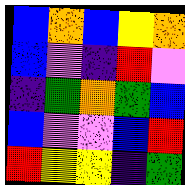[["blue", "orange", "blue", "yellow", "orange"], ["blue", "violet", "indigo", "red", "violet"], ["indigo", "green", "orange", "green", "blue"], ["blue", "violet", "violet", "blue", "red"], ["red", "yellow", "yellow", "indigo", "green"]]